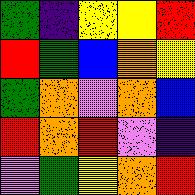[["green", "indigo", "yellow", "yellow", "red"], ["red", "green", "blue", "orange", "yellow"], ["green", "orange", "violet", "orange", "blue"], ["red", "orange", "red", "violet", "indigo"], ["violet", "green", "yellow", "orange", "red"]]